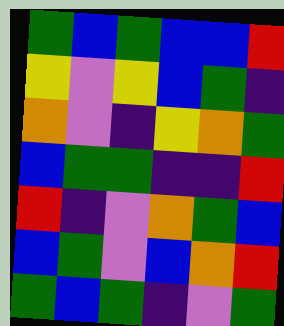[["green", "blue", "green", "blue", "blue", "red"], ["yellow", "violet", "yellow", "blue", "green", "indigo"], ["orange", "violet", "indigo", "yellow", "orange", "green"], ["blue", "green", "green", "indigo", "indigo", "red"], ["red", "indigo", "violet", "orange", "green", "blue"], ["blue", "green", "violet", "blue", "orange", "red"], ["green", "blue", "green", "indigo", "violet", "green"]]